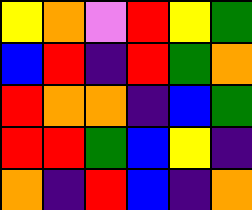[["yellow", "orange", "violet", "red", "yellow", "green"], ["blue", "red", "indigo", "red", "green", "orange"], ["red", "orange", "orange", "indigo", "blue", "green"], ["red", "red", "green", "blue", "yellow", "indigo"], ["orange", "indigo", "red", "blue", "indigo", "orange"]]